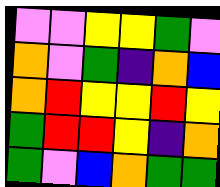[["violet", "violet", "yellow", "yellow", "green", "violet"], ["orange", "violet", "green", "indigo", "orange", "blue"], ["orange", "red", "yellow", "yellow", "red", "yellow"], ["green", "red", "red", "yellow", "indigo", "orange"], ["green", "violet", "blue", "orange", "green", "green"]]